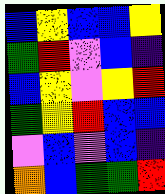[["blue", "yellow", "blue", "blue", "yellow"], ["green", "red", "violet", "blue", "indigo"], ["blue", "yellow", "violet", "yellow", "red"], ["green", "yellow", "red", "blue", "blue"], ["violet", "blue", "violet", "blue", "indigo"], ["orange", "blue", "green", "green", "red"]]